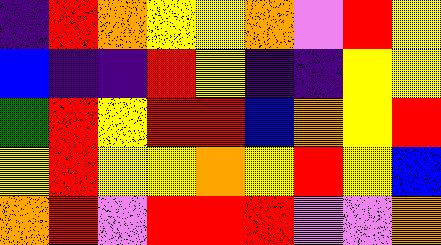[["indigo", "red", "orange", "yellow", "yellow", "orange", "violet", "red", "yellow"], ["blue", "indigo", "indigo", "red", "yellow", "indigo", "indigo", "yellow", "yellow"], ["green", "red", "yellow", "red", "red", "blue", "orange", "yellow", "red"], ["yellow", "red", "yellow", "yellow", "orange", "yellow", "red", "yellow", "blue"], ["orange", "red", "violet", "red", "red", "red", "violet", "violet", "orange"]]